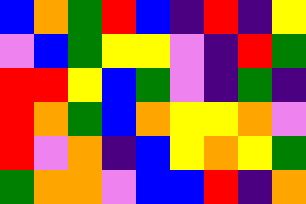[["blue", "orange", "green", "red", "blue", "indigo", "red", "indigo", "yellow"], ["violet", "blue", "green", "yellow", "yellow", "violet", "indigo", "red", "green"], ["red", "red", "yellow", "blue", "green", "violet", "indigo", "green", "indigo"], ["red", "orange", "green", "blue", "orange", "yellow", "yellow", "orange", "violet"], ["red", "violet", "orange", "indigo", "blue", "yellow", "orange", "yellow", "green"], ["green", "orange", "orange", "violet", "blue", "blue", "red", "indigo", "orange"]]